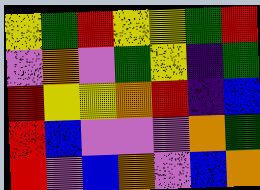[["yellow", "green", "red", "yellow", "yellow", "green", "red"], ["violet", "orange", "violet", "green", "yellow", "indigo", "green"], ["red", "yellow", "yellow", "orange", "red", "indigo", "blue"], ["red", "blue", "violet", "violet", "violet", "orange", "green"], ["red", "violet", "blue", "orange", "violet", "blue", "orange"]]